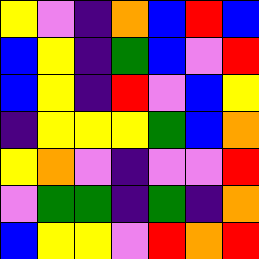[["yellow", "violet", "indigo", "orange", "blue", "red", "blue"], ["blue", "yellow", "indigo", "green", "blue", "violet", "red"], ["blue", "yellow", "indigo", "red", "violet", "blue", "yellow"], ["indigo", "yellow", "yellow", "yellow", "green", "blue", "orange"], ["yellow", "orange", "violet", "indigo", "violet", "violet", "red"], ["violet", "green", "green", "indigo", "green", "indigo", "orange"], ["blue", "yellow", "yellow", "violet", "red", "orange", "red"]]